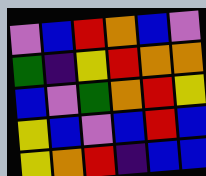[["violet", "blue", "red", "orange", "blue", "violet"], ["green", "indigo", "yellow", "red", "orange", "orange"], ["blue", "violet", "green", "orange", "red", "yellow"], ["yellow", "blue", "violet", "blue", "red", "blue"], ["yellow", "orange", "red", "indigo", "blue", "blue"]]